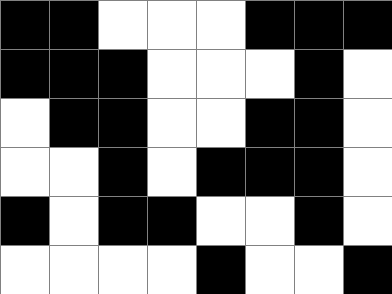[["black", "black", "white", "white", "white", "black", "black", "black"], ["black", "black", "black", "white", "white", "white", "black", "white"], ["white", "black", "black", "white", "white", "black", "black", "white"], ["white", "white", "black", "white", "black", "black", "black", "white"], ["black", "white", "black", "black", "white", "white", "black", "white"], ["white", "white", "white", "white", "black", "white", "white", "black"]]